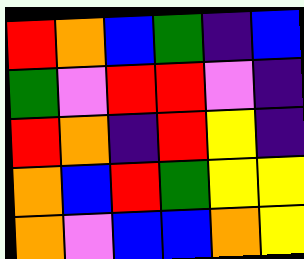[["red", "orange", "blue", "green", "indigo", "blue"], ["green", "violet", "red", "red", "violet", "indigo"], ["red", "orange", "indigo", "red", "yellow", "indigo"], ["orange", "blue", "red", "green", "yellow", "yellow"], ["orange", "violet", "blue", "blue", "orange", "yellow"]]